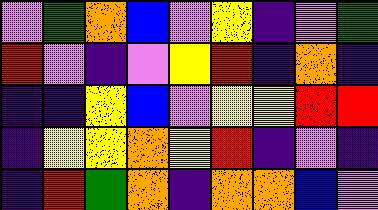[["violet", "green", "orange", "blue", "violet", "yellow", "indigo", "violet", "green"], ["red", "violet", "indigo", "violet", "yellow", "red", "indigo", "orange", "indigo"], ["indigo", "indigo", "yellow", "blue", "violet", "yellow", "yellow", "red", "red"], ["indigo", "yellow", "yellow", "orange", "yellow", "red", "indigo", "violet", "indigo"], ["indigo", "red", "green", "orange", "indigo", "orange", "orange", "blue", "violet"]]